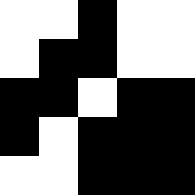[["white", "white", "black", "white", "white"], ["white", "black", "black", "white", "white"], ["black", "black", "white", "black", "black"], ["black", "white", "black", "black", "black"], ["white", "white", "black", "black", "black"]]